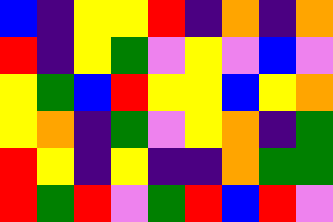[["blue", "indigo", "yellow", "yellow", "red", "indigo", "orange", "indigo", "orange"], ["red", "indigo", "yellow", "green", "violet", "yellow", "violet", "blue", "violet"], ["yellow", "green", "blue", "red", "yellow", "yellow", "blue", "yellow", "orange"], ["yellow", "orange", "indigo", "green", "violet", "yellow", "orange", "indigo", "green"], ["red", "yellow", "indigo", "yellow", "indigo", "indigo", "orange", "green", "green"], ["red", "green", "red", "violet", "green", "red", "blue", "red", "violet"]]